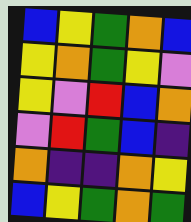[["blue", "yellow", "green", "orange", "blue"], ["yellow", "orange", "green", "yellow", "violet"], ["yellow", "violet", "red", "blue", "orange"], ["violet", "red", "green", "blue", "indigo"], ["orange", "indigo", "indigo", "orange", "yellow"], ["blue", "yellow", "green", "orange", "green"]]